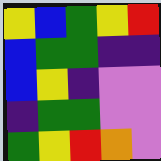[["yellow", "blue", "green", "yellow", "red"], ["blue", "green", "green", "indigo", "indigo"], ["blue", "yellow", "indigo", "violet", "violet"], ["indigo", "green", "green", "violet", "violet"], ["green", "yellow", "red", "orange", "violet"]]